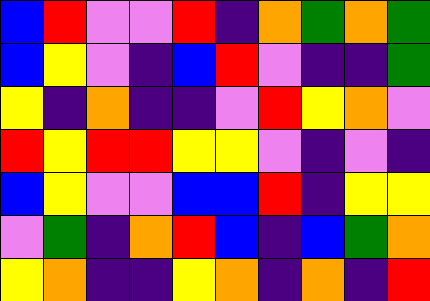[["blue", "red", "violet", "violet", "red", "indigo", "orange", "green", "orange", "green"], ["blue", "yellow", "violet", "indigo", "blue", "red", "violet", "indigo", "indigo", "green"], ["yellow", "indigo", "orange", "indigo", "indigo", "violet", "red", "yellow", "orange", "violet"], ["red", "yellow", "red", "red", "yellow", "yellow", "violet", "indigo", "violet", "indigo"], ["blue", "yellow", "violet", "violet", "blue", "blue", "red", "indigo", "yellow", "yellow"], ["violet", "green", "indigo", "orange", "red", "blue", "indigo", "blue", "green", "orange"], ["yellow", "orange", "indigo", "indigo", "yellow", "orange", "indigo", "orange", "indigo", "red"]]